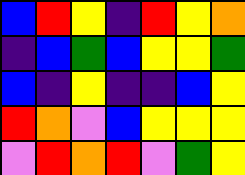[["blue", "red", "yellow", "indigo", "red", "yellow", "orange"], ["indigo", "blue", "green", "blue", "yellow", "yellow", "green"], ["blue", "indigo", "yellow", "indigo", "indigo", "blue", "yellow"], ["red", "orange", "violet", "blue", "yellow", "yellow", "yellow"], ["violet", "red", "orange", "red", "violet", "green", "yellow"]]